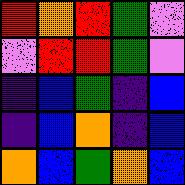[["red", "orange", "red", "green", "violet"], ["violet", "red", "red", "green", "violet"], ["indigo", "blue", "green", "indigo", "blue"], ["indigo", "blue", "orange", "indigo", "blue"], ["orange", "blue", "green", "orange", "blue"]]